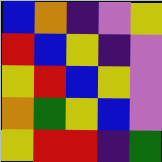[["blue", "orange", "indigo", "violet", "yellow"], ["red", "blue", "yellow", "indigo", "violet"], ["yellow", "red", "blue", "yellow", "violet"], ["orange", "green", "yellow", "blue", "violet"], ["yellow", "red", "red", "indigo", "green"]]